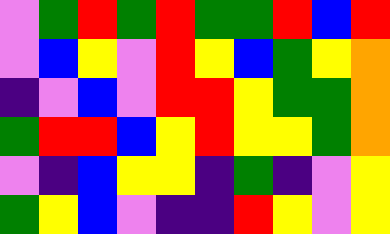[["violet", "green", "red", "green", "red", "green", "green", "red", "blue", "red"], ["violet", "blue", "yellow", "violet", "red", "yellow", "blue", "green", "yellow", "orange"], ["indigo", "violet", "blue", "violet", "red", "red", "yellow", "green", "green", "orange"], ["green", "red", "red", "blue", "yellow", "red", "yellow", "yellow", "green", "orange"], ["violet", "indigo", "blue", "yellow", "yellow", "indigo", "green", "indigo", "violet", "yellow"], ["green", "yellow", "blue", "violet", "indigo", "indigo", "red", "yellow", "violet", "yellow"]]